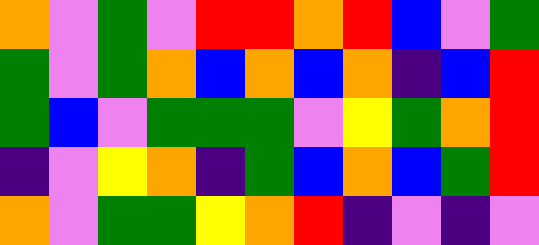[["orange", "violet", "green", "violet", "red", "red", "orange", "red", "blue", "violet", "green"], ["green", "violet", "green", "orange", "blue", "orange", "blue", "orange", "indigo", "blue", "red"], ["green", "blue", "violet", "green", "green", "green", "violet", "yellow", "green", "orange", "red"], ["indigo", "violet", "yellow", "orange", "indigo", "green", "blue", "orange", "blue", "green", "red"], ["orange", "violet", "green", "green", "yellow", "orange", "red", "indigo", "violet", "indigo", "violet"]]